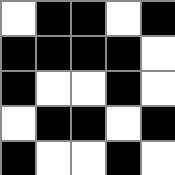[["white", "black", "black", "white", "black"], ["black", "black", "black", "black", "white"], ["black", "white", "white", "black", "white"], ["white", "black", "black", "white", "black"], ["black", "white", "white", "black", "white"]]